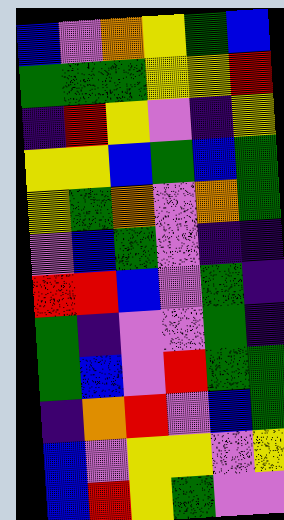[["blue", "violet", "orange", "yellow", "green", "blue"], ["green", "green", "green", "yellow", "yellow", "red"], ["indigo", "red", "yellow", "violet", "indigo", "yellow"], ["yellow", "yellow", "blue", "green", "blue", "green"], ["yellow", "green", "orange", "violet", "orange", "green"], ["violet", "blue", "green", "violet", "indigo", "indigo"], ["red", "red", "blue", "violet", "green", "indigo"], ["green", "indigo", "violet", "violet", "green", "indigo"], ["green", "blue", "violet", "red", "green", "green"], ["indigo", "orange", "red", "violet", "blue", "green"], ["blue", "violet", "yellow", "yellow", "violet", "yellow"], ["blue", "red", "yellow", "green", "violet", "violet"]]